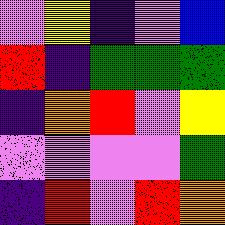[["violet", "yellow", "indigo", "violet", "blue"], ["red", "indigo", "green", "green", "green"], ["indigo", "orange", "red", "violet", "yellow"], ["violet", "violet", "violet", "violet", "green"], ["indigo", "red", "violet", "red", "orange"]]